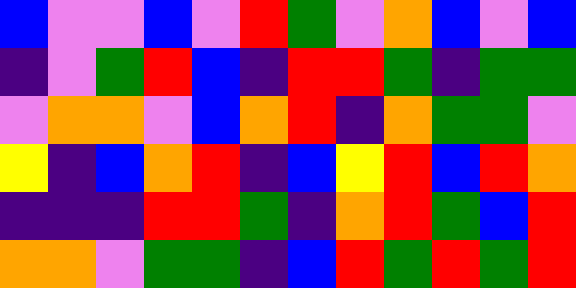[["blue", "violet", "violet", "blue", "violet", "red", "green", "violet", "orange", "blue", "violet", "blue"], ["indigo", "violet", "green", "red", "blue", "indigo", "red", "red", "green", "indigo", "green", "green"], ["violet", "orange", "orange", "violet", "blue", "orange", "red", "indigo", "orange", "green", "green", "violet"], ["yellow", "indigo", "blue", "orange", "red", "indigo", "blue", "yellow", "red", "blue", "red", "orange"], ["indigo", "indigo", "indigo", "red", "red", "green", "indigo", "orange", "red", "green", "blue", "red"], ["orange", "orange", "violet", "green", "green", "indigo", "blue", "red", "green", "red", "green", "red"]]